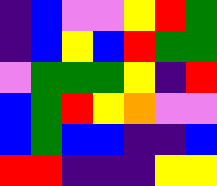[["indigo", "blue", "violet", "violet", "yellow", "red", "green"], ["indigo", "blue", "yellow", "blue", "red", "green", "green"], ["violet", "green", "green", "green", "yellow", "indigo", "red"], ["blue", "green", "red", "yellow", "orange", "violet", "violet"], ["blue", "green", "blue", "blue", "indigo", "indigo", "blue"], ["red", "red", "indigo", "indigo", "indigo", "yellow", "yellow"]]